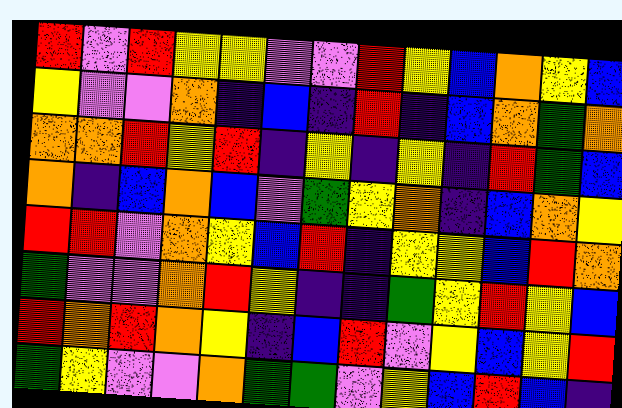[["red", "violet", "red", "yellow", "yellow", "violet", "violet", "red", "yellow", "blue", "orange", "yellow", "blue"], ["yellow", "violet", "violet", "orange", "indigo", "blue", "indigo", "red", "indigo", "blue", "orange", "green", "orange"], ["orange", "orange", "red", "yellow", "red", "indigo", "yellow", "indigo", "yellow", "indigo", "red", "green", "blue"], ["orange", "indigo", "blue", "orange", "blue", "violet", "green", "yellow", "orange", "indigo", "blue", "orange", "yellow"], ["red", "red", "violet", "orange", "yellow", "blue", "red", "indigo", "yellow", "yellow", "blue", "red", "orange"], ["green", "violet", "violet", "orange", "red", "yellow", "indigo", "indigo", "green", "yellow", "red", "yellow", "blue"], ["red", "orange", "red", "orange", "yellow", "indigo", "blue", "red", "violet", "yellow", "blue", "yellow", "red"], ["green", "yellow", "violet", "violet", "orange", "green", "green", "violet", "yellow", "blue", "red", "blue", "indigo"]]